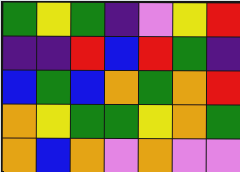[["green", "yellow", "green", "indigo", "violet", "yellow", "red"], ["indigo", "indigo", "red", "blue", "red", "green", "indigo"], ["blue", "green", "blue", "orange", "green", "orange", "red"], ["orange", "yellow", "green", "green", "yellow", "orange", "green"], ["orange", "blue", "orange", "violet", "orange", "violet", "violet"]]